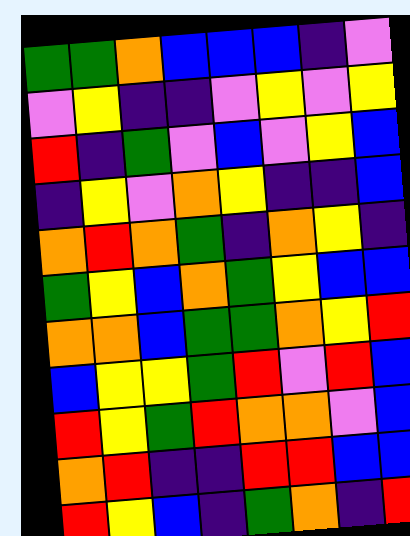[["green", "green", "orange", "blue", "blue", "blue", "indigo", "violet"], ["violet", "yellow", "indigo", "indigo", "violet", "yellow", "violet", "yellow"], ["red", "indigo", "green", "violet", "blue", "violet", "yellow", "blue"], ["indigo", "yellow", "violet", "orange", "yellow", "indigo", "indigo", "blue"], ["orange", "red", "orange", "green", "indigo", "orange", "yellow", "indigo"], ["green", "yellow", "blue", "orange", "green", "yellow", "blue", "blue"], ["orange", "orange", "blue", "green", "green", "orange", "yellow", "red"], ["blue", "yellow", "yellow", "green", "red", "violet", "red", "blue"], ["red", "yellow", "green", "red", "orange", "orange", "violet", "blue"], ["orange", "red", "indigo", "indigo", "red", "red", "blue", "blue"], ["red", "yellow", "blue", "indigo", "green", "orange", "indigo", "red"]]